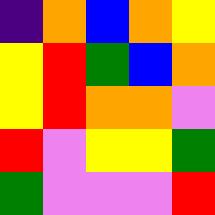[["indigo", "orange", "blue", "orange", "yellow"], ["yellow", "red", "green", "blue", "orange"], ["yellow", "red", "orange", "orange", "violet"], ["red", "violet", "yellow", "yellow", "green"], ["green", "violet", "violet", "violet", "red"]]